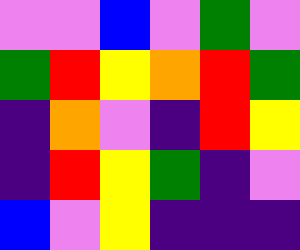[["violet", "violet", "blue", "violet", "green", "violet"], ["green", "red", "yellow", "orange", "red", "green"], ["indigo", "orange", "violet", "indigo", "red", "yellow"], ["indigo", "red", "yellow", "green", "indigo", "violet"], ["blue", "violet", "yellow", "indigo", "indigo", "indigo"]]